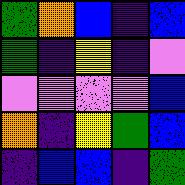[["green", "orange", "blue", "indigo", "blue"], ["green", "indigo", "yellow", "indigo", "violet"], ["violet", "violet", "violet", "violet", "blue"], ["orange", "indigo", "yellow", "green", "blue"], ["indigo", "blue", "blue", "indigo", "green"]]